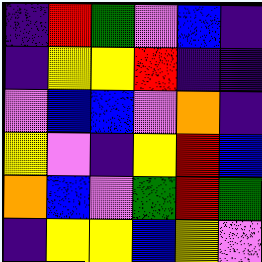[["indigo", "red", "green", "violet", "blue", "indigo"], ["indigo", "yellow", "yellow", "red", "indigo", "indigo"], ["violet", "blue", "blue", "violet", "orange", "indigo"], ["yellow", "violet", "indigo", "yellow", "red", "blue"], ["orange", "blue", "violet", "green", "red", "green"], ["indigo", "yellow", "yellow", "blue", "yellow", "violet"]]